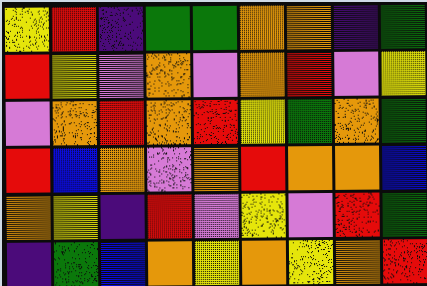[["yellow", "red", "indigo", "green", "green", "orange", "orange", "indigo", "green"], ["red", "yellow", "violet", "orange", "violet", "orange", "red", "violet", "yellow"], ["violet", "orange", "red", "orange", "red", "yellow", "green", "orange", "green"], ["red", "blue", "orange", "violet", "orange", "red", "orange", "orange", "blue"], ["orange", "yellow", "indigo", "red", "violet", "yellow", "violet", "red", "green"], ["indigo", "green", "blue", "orange", "yellow", "orange", "yellow", "orange", "red"]]